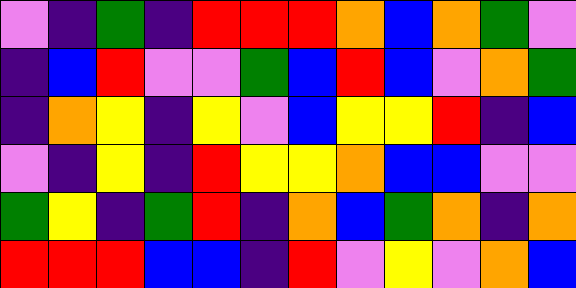[["violet", "indigo", "green", "indigo", "red", "red", "red", "orange", "blue", "orange", "green", "violet"], ["indigo", "blue", "red", "violet", "violet", "green", "blue", "red", "blue", "violet", "orange", "green"], ["indigo", "orange", "yellow", "indigo", "yellow", "violet", "blue", "yellow", "yellow", "red", "indigo", "blue"], ["violet", "indigo", "yellow", "indigo", "red", "yellow", "yellow", "orange", "blue", "blue", "violet", "violet"], ["green", "yellow", "indigo", "green", "red", "indigo", "orange", "blue", "green", "orange", "indigo", "orange"], ["red", "red", "red", "blue", "blue", "indigo", "red", "violet", "yellow", "violet", "orange", "blue"]]